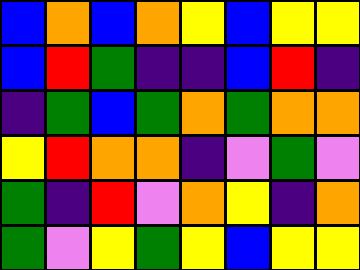[["blue", "orange", "blue", "orange", "yellow", "blue", "yellow", "yellow"], ["blue", "red", "green", "indigo", "indigo", "blue", "red", "indigo"], ["indigo", "green", "blue", "green", "orange", "green", "orange", "orange"], ["yellow", "red", "orange", "orange", "indigo", "violet", "green", "violet"], ["green", "indigo", "red", "violet", "orange", "yellow", "indigo", "orange"], ["green", "violet", "yellow", "green", "yellow", "blue", "yellow", "yellow"]]